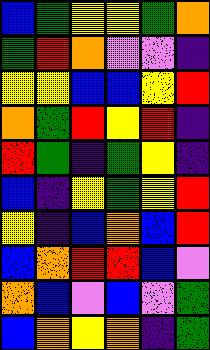[["blue", "green", "yellow", "yellow", "green", "orange"], ["green", "red", "orange", "violet", "violet", "indigo"], ["yellow", "yellow", "blue", "blue", "yellow", "red"], ["orange", "green", "red", "yellow", "red", "indigo"], ["red", "green", "indigo", "green", "yellow", "indigo"], ["blue", "indigo", "yellow", "green", "yellow", "red"], ["yellow", "indigo", "blue", "orange", "blue", "red"], ["blue", "orange", "red", "red", "blue", "violet"], ["orange", "blue", "violet", "blue", "violet", "green"], ["blue", "orange", "yellow", "orange", "indigo", "green"]]